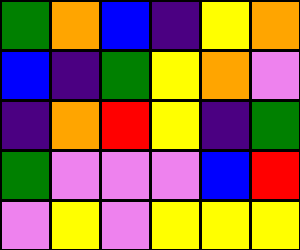[["green", "orange", "blue", "indigo", "yellow", "orange"], ["blue", "indigo", "green", "yellow", "orange", "violet"], ["indigo", "orange", "red", "yellow", "indigo", "green"], ["green", "violet", "violet", "violet", "blue", "red"], ["violet", "yellow", "violet", "yellow", "yellow", "yellow"]]